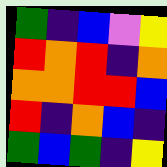[["green", "indigo", "blue", "violet", "yellow"], ["red", "orange", "red", "indigo", "orange"], ["orange", "orange", "red", "red", "blue"], ["red", "indigo", "orange", "blue", "indigo"], ["green", "blue", "green", "indigo", "yellow"]]